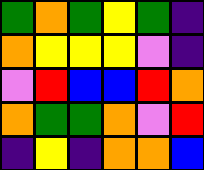[["green", "orange", "green", "yellow", "green", "indigo"], ["orange", "yellow", "yellow", "yellow", "violet", "indigo"], ["violet", "red", "blue", "blue", "red", "orange"], ["orange", "green", "green", "orange", "violet", "red"], ["indigo", "yellow", "indigo", "orange", "orange", "blue"]]